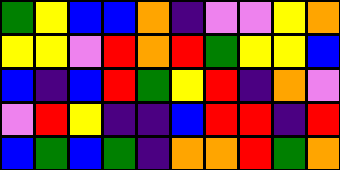[["green", "yellow", "blue", "blue", "orange", "indigo", "violet", "violet", "yellow", "orange"], ["yellow", "yellow", "violet", "red", "orange", "red", "green", "yellow", "yellow", "blue"], ["blue", "indigo", "blue", "red", "green", "yellow", "red", "indigo", "orange", "violet"], ["violet", "red", "yellow", "indigo", "indigo", "blue", "red", "red", "indigo", "red"], ["blue", "green", "blue", "green", "indigo", "orange", "orange", "red", "green", "orange"]]